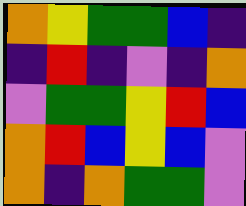[["orange", "yellow", "green", "green", "blue", "indigo"], ["indigo", "red", "indigo", "violet", "indigo", "orange"], ["violet", "green", "green", "yellow", "red", "blue"], ["orange", "red", "blue", "yellow", "blue", "violet"], ["orange", "indigo", "orange", "green", "green", "violet"]]